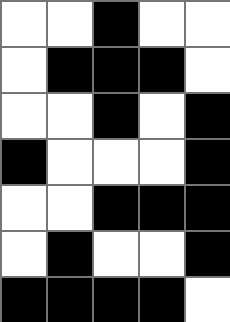[["white", "white", "black", "white", "white"], ["white", "black", "black", "black", "white"], ["white", "white", "black", "white", "black"], ["black", "white", "white", "white", "black"], ["white", "white", "black", "black", "black"], ["white", "black", "white", "white", "black"], ["black", "black", "black", "black", "white"]]